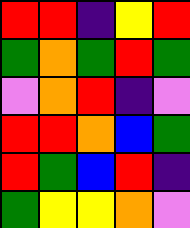[["red", "red", "indigo", "yellow", "red"], ["green", "orange", "green", "red", "green"], ["violet", "orange", "red", "indigo", "violet"], ["red", "red", "orange", "blue", "green"], ["red", "green", "blue", "red", "indigo"], ["green", "yellow", "yellow", "orange", "violet"]]